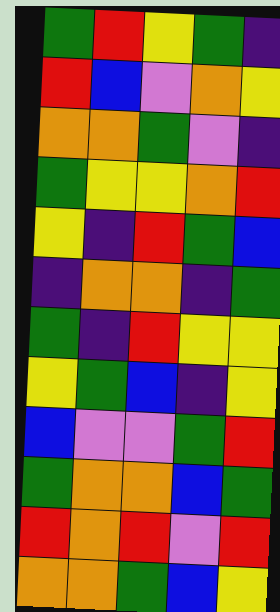[["green", "red", "yellow", "green", "indigo"], ["red", "blue", "violet", "orange", "yellow"], ["orange", "orange", "green", "violet", "indigo"], ["green", "yellow", "yellow", "orange", "red"], ["yellow", "indigo", "red", "green", "blue"], ["indigo", "orange", "orange", "indigo", "green"], ["green", "indigo", "red", "yellow", "yellow"], ["yellow", "green", "blue", "indigo", "yellow"], ["blue", "violet", "violet", "green", "red"], ["green", "orange", "orange", "blue", "green"], ["red", "orange", "red", "violet", "red"], ["orange", "orange", "green", "blue", "yellow"]]